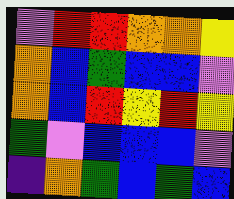[["violet", "red", "red", "orange", "orange", "yellow"], ["orange", "blue", "green", "blue", "blue", "violet"], ["orange", "blue", "red", "yellow", "red", "yellow"], ["green", "violet", "blue", "blue", "blue", "violet"], ["indigo", "orange", "green", "blue", "green", "blue"]]